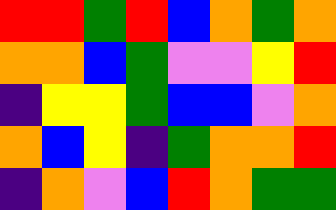[["red", "red", "green", "red", "blue", "orange", "green", "orange"], ["orange", "orange", "blue", "green", "violet", "violet", "yellow", "red"], ["indigo", "yellow", "yellow", "green", "blue", "blue", "violet", "orange"], ["orange", "blue", "yellow", "indigo", "green", "orange", "orange", "red"], ["indigo", "orange", "violet", "blue", "red", "orange", "green", "green"]]